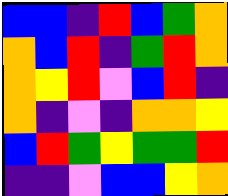[["blue", "blue", "indigo", "red", "blue", "green", "orange"], ["orange", "blue", "red", "indigo", "green", "red", "orange"], ["orange", "yellow", "red", "violet", "blue", "red", "indigo"], ["orange", "indigo", "violet", "indigo", "orange", "orange", "yellow"], ["blue", "red", "green", "yellow", "green", "green", "red"], ["indigo", "indigo", "violet", "blue", "blue", "yellow", "orange"]]